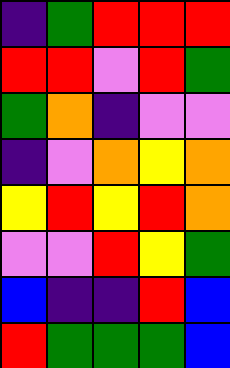[["indigo", "green", "red", "red", "red"], ["red", "red", "violet", "red", "green"], ["green", "orange", "indigo", "violet", "violet"], ["indigo", "violet", "orange", "yellow", "orange"], ["yellow", "red", "yellow", "red", "orange"], ["violet", "violet", "red", "yellow", "green"], ["blue", "indigo", "indigo", "red", "blue"], ["red", "green", "green", "green", "blue"]]